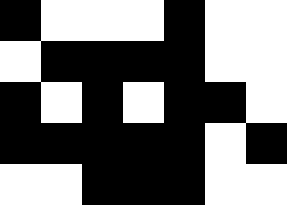[["black", "white", "white", "white", "black", "white", "white"], ["white", "black", "black", "black", "black", "white", "white"], ["black", "white", "black", "white", "black", "black", "white"], ["black", "black", "black", "black", "black", "white", "black"], ["white", "white", "black", "black", "black", "white", "white"]]